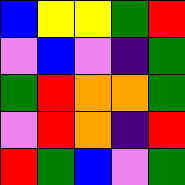[["blue", "yellow", "yellow", "green", "red"], ["violet", "blue", "violet", "indigo", "green"], ["green", "red", "orange", "orange", "green"], ["violet", "red", "orange", "indigo", "red"], ["red", "green", "blue", "violet", "green"]]